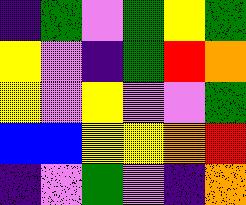[["indigo", "green", "violet", "green", "yellow", "green"], ["yellow", "violet", "indigo", "green", "red", "orange"], ["yellow", "violet", "yellow", "violet", "violet", "green"], ["blue", "blue", "yellow", "yellow", "orange", "red"], ["indigo", "violet", "green", "violet", "indigo", "orange"]]